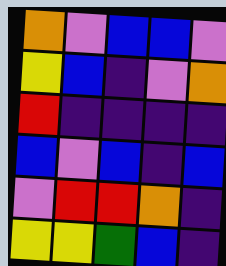[["orange", "violet", "blue", "blue", "violet"], ["yellow", "blue", "indigo", "violet", "orange"], ["red", "indigo", "indigo", "indigo", "indigo"], ["blue", "violet", "blue", "indigo", "blue"], ["violet", "red", "red", "orange", "indigo"], ["yellow", "yellow", "green", "blue", "indigo"]]